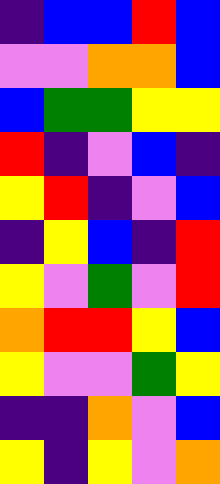[["indigo", "blue", "blue", "red", "blue"], ["violet", "violet", "orange", "orange", "blue"], ["blue", "green", "green", "yellow", "yellow"], ["red", "indigo", "violet", "blue", "indigo"], ["yellow", "red", "indigo", "violet", "blue"], ["indigo", "yellow", "blue", "indigo", "red"], ["yellow", "violet", "green", "violet", "red"], ["orange", "red", "red", "yellow", "blue"], ["yellow", "violet", "violet", "green", "yellow"], ["indigo", "indigo", "orange", "violet", "blue"], ["yellow", "indigo", "yellow", "violet", "orange"]]